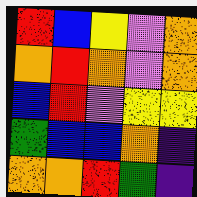[["red", "blue", "yellow", "violet", "orange"], ["orange", "red", "orange", "violet", "orange"], ["blue", "red", "violet", "yellow", "yellow"], ["green", "blue", "blue", "orange", "indigo"], ["orange", "orange", "red", "green", "indigo"]]